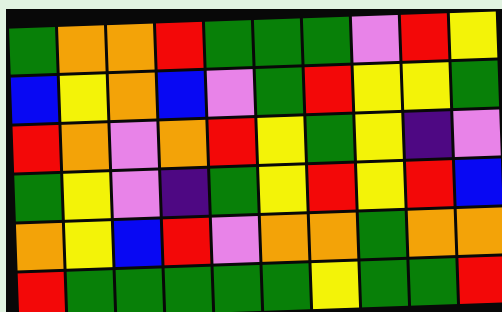[["green", "orange", "orange", "red", "green", "green", "green", "violet", "red", "yellow"], ["blue", "yellow", "orange", "blue", "violet", "green", "red", "yellow", "yellow", "green"], ["red", "orange", "violet", "orange", "red", "yellow", "green", "yellow", "indigo", "violet"], ["green", "yellow", "violet", "indigo", "green", "yellow", "red", "yellow", "red", "blue"], ["orange", "yellow", "blue", "red", "violet", "orange", "orange", "green", "orange", "orange"], ["red", "green", "green", "green", "green", "green", "yellow", "green", "green", "red"]]